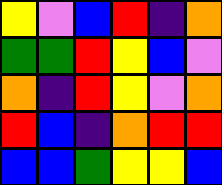[["yellow", "violet", "blue", "red", "indigo", "orange"], ["green", "green", "red", "yellow", "blue", "violet"], ["orange", "indigo", "red", "yellow", "violet", "orange"], ["red", "blue", "indigo", "orange", "red", "red"], ["blue", "blue", "green", "yellow", "yellow", "blue"]]